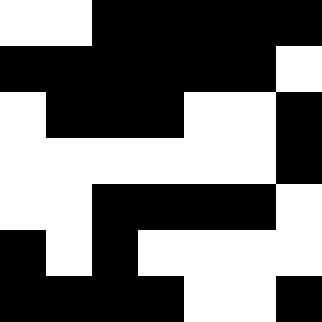[["white", "white", "black", "black", "black", "black", "black"], ["black", "black", "black", "black", "black", "black", "white"], ["white", "black", "black", "black", "white", "white", "black"], ["white", "white", "white", "white", "white", "white", "black"], ["white", "white", "black", "black", "black", "black", "white"], ["black", "white", "black", "white", "white", "white", "white"], ["black", "black", "black", "black", "white", "white", "black"]]